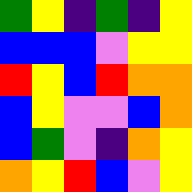[["green", "yellow", "indigo", "green", "indigo", "yellow"], ["blue", "blue", "blue", "violet", "yellow", "yellow"], ["red", "yellow", "blue", "red", "orange", "orange"], ["blue", "yellow", "violet", "violet", "blue", "orange"], ["blue", "green", "violet", "indigo", "orange", "yellow"], ["orange", "yellow", "red", "blue", "violet", "yellow"]]